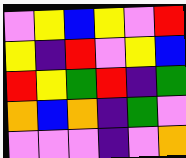[["violet", "yellow", "blue", "yellow", "violet", "red"], ["yellow", "indigo", "red", "violet", "yellow", "blue"], ["red", "yellow", "green", "red", "indigo", "green"], ["orange", "blue", "orange", "indigo", "green", "violet"], ["violet", "violet", "violet", "indigo", "violet", "orange"]]